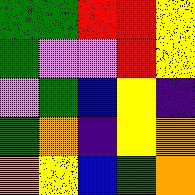[["green", "green", "red", "red", "yellow"], ["green", "violet", "violet", "red", "yellow"], ["violet", "green", "blue", "yellow", "indigo"], ["green", "orange", "indigo", "yellow", "orange"], ["orange", "yellow", "blue", "green", "orange"]]